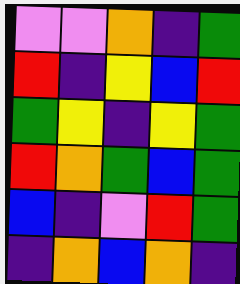[["violet", "violet", "orange", "indigo", "green"], ["red", "indigo", "yellow", "blue", "red"], ["green", "yellow", "indigo", "yellow", "green"], ["red", "orange", "green", "blue", "green"], ["blue", "indigo", "violet", "red", "green"], ["indigo", "orange", "blue", "orange", "indigo"]]